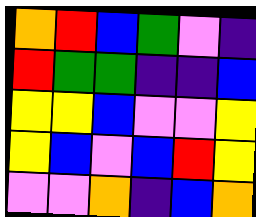[["orange", "red", "blue", "green", "violet", "indigo"], ["red", "green", "green", "indigo", "indigo", "blue"], ["yellow", "yellow", "blue", "violet", "violet", "yellow"], ["yellow", "blue", "violet", "blue", "red", "yellow"], ["violet", "violet", "orange", "indigo", "blue", "orange"]]